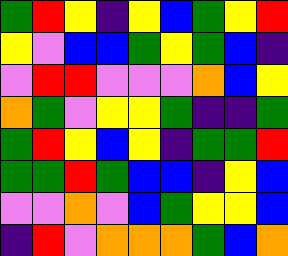[["green", "red", "yellow", "indigo", "yellow", "blue", "green", "yellow", "red"], ["yellow", "violet", "blue", "blue", "green", "yellow", "green", "blue", "indigo"], ["violet", "red", "red", "violet", "violet", "violet", "orange", "blue", "yellow"], ["orange", "green", "violet", "yellow", "yellow", "green", "indigo", "indigo", "green"], ["green", "red", "yellow", "blue", "yellow", "indigo", "green", "green", "red"], ["green", "green", "red", "green", "blue", "blue", "indigo", "yellow", "blue"], ["violet", "violet", "orange", "violet", "blue", "green", "yellow", "yellow", "blue"], ["indigo", "red", "violet", "orange", "orange", "orange", "green", "blue", "orange"]]